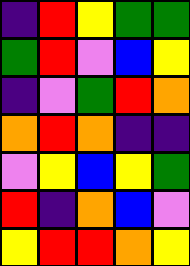[["indigo", "red", "yellow", "green", "green"], ["green", "red", "violet", "blue", "yellow"], ["indigo", "violet", "green", "red", "orange"], ["orange", "red", "orange", "indigo", "indigo"], ["violet", "yellow", "blue", "yellow", "green"], ["red", "indigo", "orange", "blue", "violet"], ["yellow", "red", "red", "orange", "yellow"]]